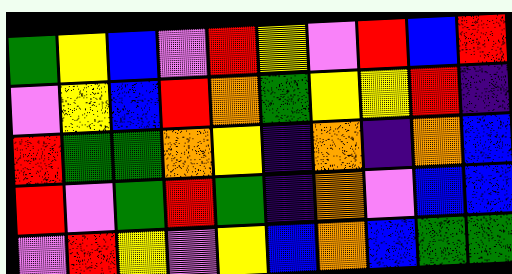[["green", "yellow", "blue", "violet", "red", "yellow", "violet", "red", "blue", "red"], ["violet", "yellow", "blue", "red", "orange", "green", "yellow", "yellow", "red", "indigo"], ["red", "green", "green", "orange", "yellow", "indigo", "orange", "indigo", "orange", "blue"], ["red", "violet", "green", "red", "green", "indigo", "orange", "violet", "blue", "blue"], ["violet", "red", "yellow", "violet", "yellow", "blue", "orange", "blue", "green", "green"]]